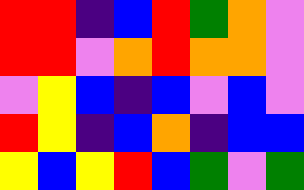[["red", "red", "indigo", "blue", "red", "green", "orange", "violet"], ["red", "red", "violet", "orange", "red", "orange", "orange", "violet"], ["violet", "yellow", "blue", "indigo", "blue", "violet", "blue", "violet"], ["red", "yellow", "indigo", "blue", "orange", "indigo", "blue", "blue"], ["yellow", "blue", "yellow", "red", "blue", "green", "violet", "green"]]